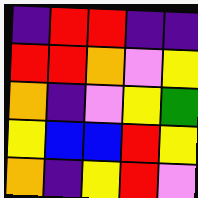[["indigo", "red", "red", "indigo", "indigo"], ["red", "red", "orange", "violet", "yellow"], ["orange", "indigo", "violet", "yellow", "green"], ["yellow", "blue", "blue", "red", "yellow"], ["orange", "indigo", "yellow", "red", "violet"]]